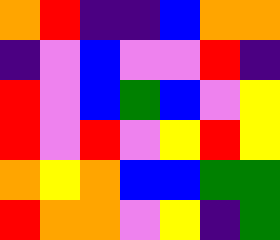[["orange", "red", "indigo", "indigo", "blue", "orange", "orange"], ["indigo", "violet", "blue", "violet", "violet", "red", "indigo"], ["red", "violet", "blue", "green", "blue", "violet", "yellow"], ["red", "violet", "red", "violet", "yellow", "red", "yellow"], ["orange", "yellow", "orange", "blue", "blue", "green", "green"], ["red", "orange", "orange", "violet", "yellow", "indigo", "green"]]